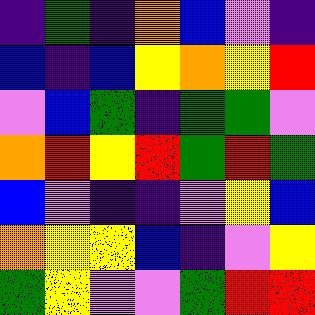[["indigo", "green", "indigo", "orange", "blue", "violet", "indigo"], ["blue", "indigo", "blue", "yellow", "orange", "yellow", "red"], ["violet", "blue", "green", "indigo", "green", "green", "violet"], ["orange", "red", "yellow", "red", "green", "red", "green"], ["blue", "violet", "indigo", "indigo", "violet", "yellow", "blue"], ["orange", "yellow", "yellow", "blue", "indigo", "violet", "yellow"], ["green", "yellow", "violet", "violet", "green", "red", "red"]]